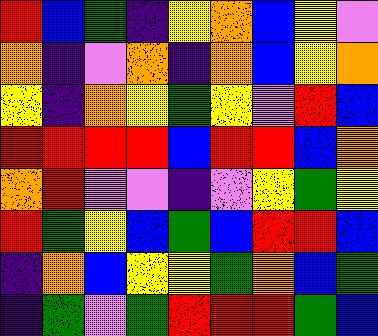[["red", "blue", "green", "indigo", "yellow", "orange", "blue", "yellow", "violet"], ["orange", "indigo", "violet", "orange", "indigo", "orange", "blue", "yellow", "orange"], ["yellow", "indigo", "orange", "yellow", "green", "yellow", "violet", "red", "blue"], ["red", "red", "red", "red", "blue", "red", "red", "blue", "orange"], ["orange", "red", "violet", "violet", "indigo", "violet", "yellow", "green", "yellow"], ["red", "green", "yellow", "blue", "green", "blue", "red", "red", "blue"], ["indigo", "orange", "blue", "yellow", "yellow", "green", "orange", "blue", "green"], ["indigo", "green", "violet", "green", "red", "red", "red", "green", "blue"]]